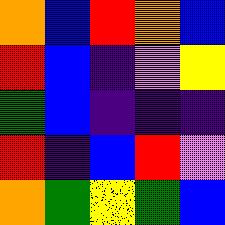[["orange", "blue", "red", "orange", "blue"], ["red", "blue", "indigo", "violet", "yellow"], ["green", "blue", "indigo", "indigo", "indigo"], ["red", "indigo", "blue", "red", "violet"], ["orange", "green", "yellow", "green", "blue"]]